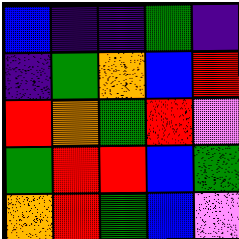[["blue", "indigo", "indigo", "green", "indigo"], ["indigo", "green", "orange", "blue", "red"], ["red", "orange", "green", "red", "violet"], ["green", "red", "red", "blue", "green"], ["orange", "red", "green", "blue", "violet"]]